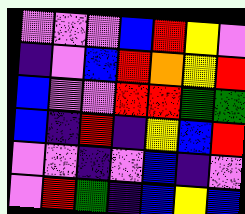[["violet", "violet", "violet", "blue", "red", "yellow", "violet"], ["indigo", "violet", "blue", "red", "orange", "yellow", "red"], ["blue", "violet", "violet", "red", "red", "green", "green"], ["blue", "indigo", "red", "indigo", "yellow", "blue", "red"], ["violet", "violet", "indigo", "violet", "blue", "indigo", "violet"], ["violet", "red", "green", "indigo", "blue", "yellow", "blue"]]